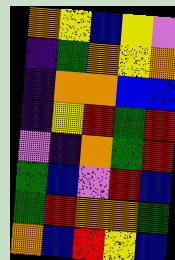[["orange", "yellow", "blue", "yellow", "violet"], ["indigo", "green", "orange", "yellow", "orange"], ["indigo", "orange", "orange", "blue", "blue"], ["indigo", "yellow", "red", "green", "red"], ["violet", "indigo", "orange", "green", "red"], ["green", "blue", "violet", "red", "blue"], ["green", "red", "orange", "orange", "green"], ["orange", "blue", "red", "yellow", "blue"]]